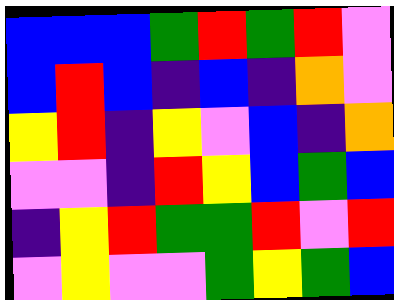[["blue", "blue", "blue", "green", "red", "green", "red", "violet"], ["blue", "red", "blue", "indigo", "blue", "indigo", "orange", "violet"], ["yellow", "red", "indigo", "yellow", "violet", "blue", "indigo", "orange"], ["violet", "violet", "indigo", "red", "yellow", "blue", "green", "blue"], ["indigo", "yellow", "red", "green", "green", "red", "violet", "red"], ["violet", "yellow", "violet", "violet", "green", "yellow", "green", "blue"]]